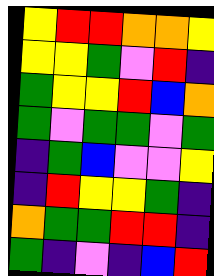[["yellow", "red", "red", "orange", "orange", "yellow"], ["yellow", "yellow", "green", "violet", "red", "indigo"], ["green", "yellow", "yellow", "red", "blue", "orange"], ["green", "violet", "green", "green", "violet", "green"], ["indigo", "green", "blue", "violet", "violet", "yellow"], ["indigo", "red", "yellow", "yellow", "green", "indigo"], ["orange", "green", "green", "red", "red", "indigo"], ["green", "indigo", "violet", "indigo", "blue", "red"]]